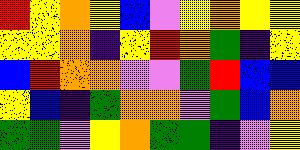[["red", "yellow", "orange", "yellow", "blue", "violet", "yellow", "orange", "yellow", "yellow"], ["yellow", "yellow", "orange", "indigo", "yellow", "red", "orange", "green", "indigo", "yellow"], ["blue", "red", "orange", "orange", "violet", "violet", "green", "red", "blue", "blue"], ["yellow", "blue", "indigo", "green", "orange", "orange", "violet", "green", "blue", "orange"], ["green", "green", "violet", "yellow", "orange", "green", "green", "indigo", "violet", "yellow"]]